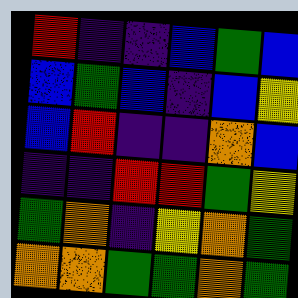[["red", "indigo", "indigo", "blue", "green", "blue"], ["blue", "green", "blue", "indigo", "blue", "yellow"], ["blue", "red", "indigo", "indigo", "orange", "blue"], ["indigo", "indigo", "red", "red", "green", "yellow"], ["green", "orange", "indigo", "yellow", "orange", "green"], ["orange", "orange", "green", "green", "orange", "green"]]